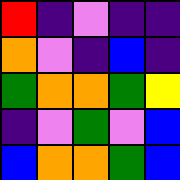[["red", "indigo", "violet", "indigo", "indigo"], ["orange", "violet", "indigo", "blue", "indigo"], ["green", "orange", "orange", "green", "yellow"], ["indigo", "violet", "green", "violet", "blue"], ["blue", "orange", "orange", "green", "blue"]]